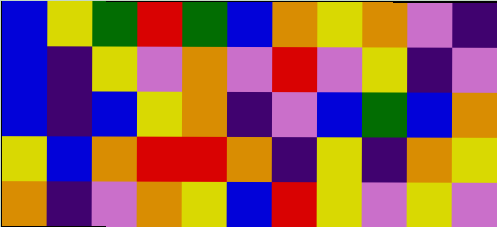[["blue", "yellow", "green", "red", "green", "blue", "orange", "yellow", "orange", "violet", "indigo"], ["blue", "indigo", "yellow", "violet", "orange", "violet", "red", "violet", "yellow", "indigo", "violet"], ["blue", "indigo", "blue", "yellow", "orange", "indigo", "violet", "blue", "green", "blue", "orange"], ["yellow", "blue", "orange", "red", "red", "orange", "indigo", "yellow", "indigo", "orange", "yellow"], ["orange", "indigo", "violet", "orange", "yellow", "blue", "red", "yellow", "violet", "yellow", "violet"]]